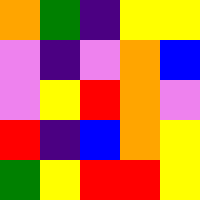[["orange", "green", "indigo", "yellow", "yellow"], ["violet", "indigo", "violet", "orange", "blue"], ["violet", "yellow", "red", "orange", "violet"], ["red", "indigo", "blue", "orange", "yellow"], ["green", "yellow", "red", "red", "yellow"]]